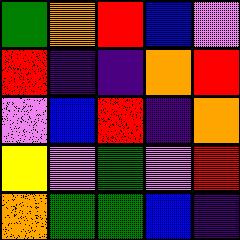[["green", "orange", "red", "blue", "violet"], ["red", "indigo", "indigo", "orange", "red"], ["violet", "blue", "red", "indigo", "orange"], ["yellow", "violet", "green", "violet", "red"], ["orange", "green", "green", "blue", "indigo"]]